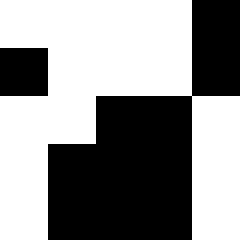[["white", "white", "white", "white", "black"], ["black", "white", "white", "white", "black"], ["white", "white", "black", "black", "white"], ["white", "black", "black", "black", "white"], ["white", "black", "black", "black", "white"]]